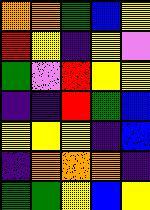[["orange", "orange", "green", "blue", "yellow"], ["red", "yellow", "indigo", "yellow", "violet"], ["green", "violet", "red", "yellow", "yellow"], ["indigo", "indigo", "red", "green", "blue"], ["yellow", "yellow", "yellow", "indigo", "blue"], ["indigo", "orange", "orange", "orange", "indigo"], ["green", "green", "yellow", "blue", "yellow"]]